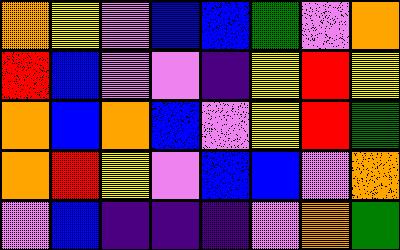[["orange", "yellow", "violet", "blue", "blue", "green", "violet", "orange"], ["red", "blue", "violet", "violet", "indigo", "yellow", "red", "yellow"], ["orange", "blue", "orange", "blue", "violet", "yellow", "red", "green"], ["orange", "red", "yellow", "violet", "blue", "blue", "violet", "orange"], ["violet", "blue", "indigo", "indigo", "indigo", "violet", "orange", "green"]]